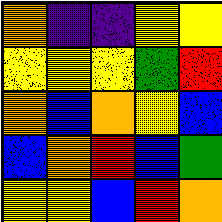[["orange", "indigo", "indigo", "yellow", "yellow"], ["yellow", "yellow", "yellow", "green", "red"], ["orange", "blue", "orange", "yellow", "blue"], ["blue", "orange", "red", "blue", "green"], ["yellow", "yellow", "blue", "red", "orange"]]